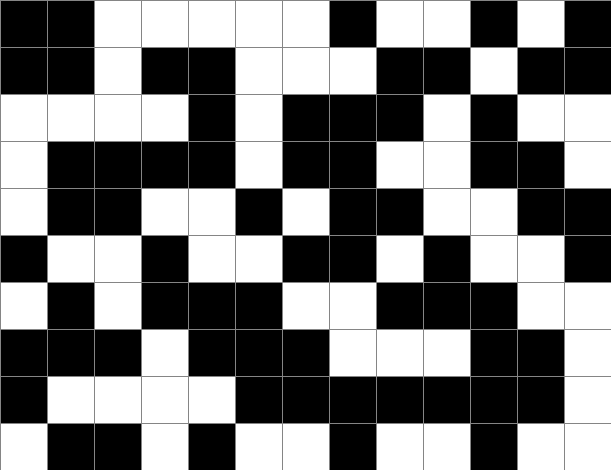[["black", "black", "white", "white", "white", "white", "white", "black", "white", "white", "black", "white", "black"], ["black", "black", "white", "black", "black", "white", "white", "white", "black", "black", "white", "black", "black"], ["white", "white", "white", "white", "black", "white", "black", "black", "black", "white", "black", "white", "white"], ["white", "black", "black", "black", "black", "white", "black", "black", "white", "white", "black", "black", "white"], ["white", "black", "black", "white", "white", "black", "white", "black", "black", "white", "white", "black", "black"], ["black", "white", "white", "black", "white", "white", "black", "black", "white", "black", "white", "white", "black"], ["white", "black", "white", "black", "black", "black", "white", "white", "black", "black", "black", "white", "white"], ["black", "black", "black", "white", "black", "black", "black", "white", "white", "white", "black", "black", "white"], ["black", "white", "white", "white", "white", "black", "black", "black", "black", "black", "black", "black", "white"], ["white", "black", "black", "white", "black", "white", "white", "black", "white", "white", "black", "white", "white"]]